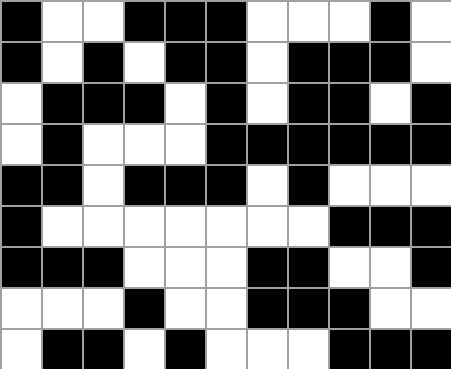[["black", "white", "white", "black", "black", "black", "white", "white", "white", "black", "white"], ["black", "white", "black", "white", "black", "black", "white", "black", "black", "black", "white"], ["white", "black", "black", "black", "white", "black", "white", "black", "black", "white", "black"], ["white", "black", "white", "white", "white", "black", "black", "black", "black", "black", "black"], ["black", "black", "white", "black", "black", "black", "white", "black", "white", "white", "white"], ["black", "white", "white", "white", "white", "white", "white", "white", "black", "black", "black"], ["black", "black", "black", "white", "white", "white", "black", "black", "white", "white", "black"], ["white", "white", "white", "black", "white", "white", "black", "black", "black", "white", "white"], ["white", "black", "black", "white", "black", "white", "white", "white", "black", "black", "black"]]